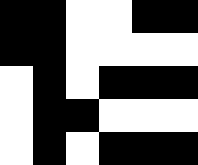[["black", "black", "white", "white", "black", "black"], ["black", "black", "white", "white", "white", "white"], ["white", "black", "white", "black", "black", "black"], ["white", "black", "black", "white", "white", "white"], ["white", "black", "white", "black", "black", "black"]]